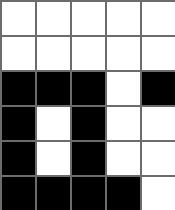[["white", "white", "white", "white", "white"], ["white", "white", "white", "white", "white"], ["black", "black", "black", "white", "black"], ["black", "white", "black", "white", "white"], ["black", "white", "black", "white", "white"], ["black", "black", "black", "black", "white"]]